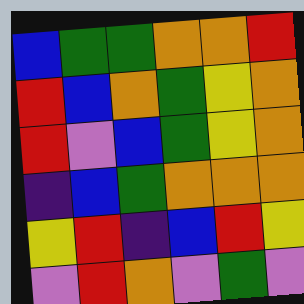[["blue", "green", "green", "orange", "orange", "red"], ["red", "blue", "orange", "green", "yellow", "orange"], ["red", "violet", "blue", "green", "yellow", "orange"], ["indigo", "blue", "green", "orange", "orange", "orange"], ["yellow", "red", "indigo", "blue", "red", "yellow"], ["violet", "red", "orange", "violet", "green", "violet"]]